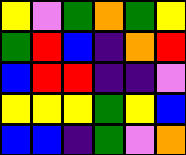[["yellow", "violet", "green", "orange", "green", "yellow"], ["green", "red", "blue", "indigo", "orange", "red"], ["blue", "red", "red", "indigo", "indigo", "violet"], ["yellow", "yellow", "yellow", "green", "yellow", "blue"], ["blue", "blue", "indigo", "green", "violet", "orange"]]